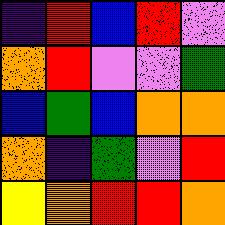[["indigo", "red", "blue", "red", "violet"], ["orange", "red", "violet", "violet", "green"], ["blue", "green", "blue", "orange", "orange"], ["orange", "indigo", "green", "violet", "red"], ["yellow", "orange", "red", "red", "orange"]]